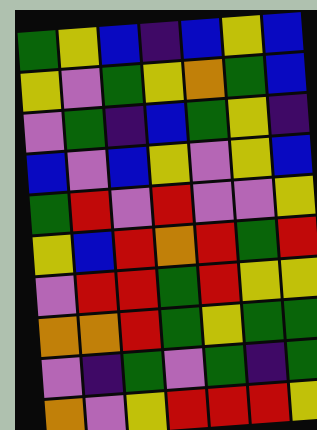[["green", "yellow", "blue", "indigo", "blue", "yellow", "blue"], ["yellow", "violet", "green", "yellow", "orange", "green", "blue"], ["violet", "green", "indigo", "blue", "green", "yellow", "indigo"], ["blue", "violet", "blue", "yellow", "violet", "yellow", "blue"], ["green", "red", "violet", "red", "violet", "violet", "yellow"], ["yellow", "blue", "red", "orange", "red", "green", "red"], ["violet", "red", "red", "green", "red", "yellow", "yellow"], ["orange", "orange", "red", "green", "yellow", "green", "green"], ["violet", "indigo", "green", "violet", "green", "indigo", "green"], ["orange", "violet", "yellow", "red", "red", "red", "yellow"]]